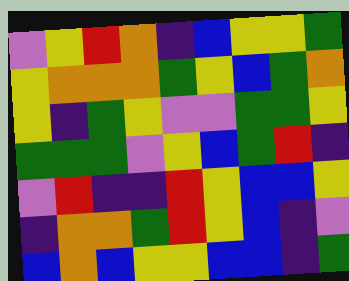[["violet", "yellow", "red", "orange", "indigo", "blue", "yellow", "yellow", "green"], ["yellow", "orange", "orange", "orange", "green", "yellow", "blue", "green", "orange"], ["yellow", "indigo", "green", "yellow", "violet", "violet", "green", "green", "yellow"], ["green", "green", "green", "violet", "yellow", "blue", "green", "red", "indigo"], ["violet", "red", "indigo", "indigo", "red", "yellow", "blue", "blue", "yellow"], ["indigo", "orange", "orange", "green", "red", "yellow", "blue", "indigo", "violet"], ["blue", "orange", "blue", "yellow", "yellow", "blue", "blue", "indigo", "green"]]